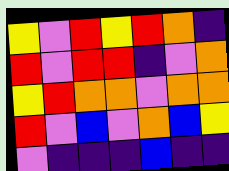[["yellow", "violet", "red", "yellow", "red", "orange", "indigo"], ["red", "violet", "red", "red", "indigo", "violet", "orange"], ["yellow", "red", "orange", "orange", "violet", "orange", "orange"], ["red", "violet", "blue", "violet", "orange", "blue", "yellow"], ["violet", "indigo", "indigo", "indigo", "blue", "indigo", "indigo"]]